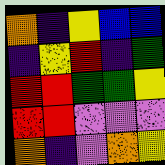[["orange", "indigo", "yellow", "blue", "blue"], ["indigo", "yellow", "red", "indigo", "green"], ["red", "red", "green", "green", "yellow"], ["red", "red", "violet", "violet", "violet"], ["orange", "indigo", "violet", "orange", "yellow"]]